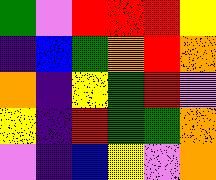[["green", "violet", "red", "red", "red", "yellow"], ["indigo", "blue", "green", "orange", "red", "orange"], ["orange", "indigo", "yellow", "green", "red", "violet"], ["yellow", "indigo", "red", "green", "green", "orange"], ["violet", "indigo", "blue", "yellow", "violet", "orange"]]